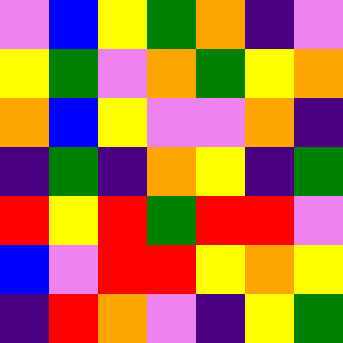[["violet", "blue", "yellow", "green", "orange", "indigo", "violet"], ["yellow", "green", "violet", "orange", "green", "yellow", "orange"], ["orange", "blue", "yellow", "violet", "violet", "orange", "indigo"], ["indigo", "green", "indigo", "orange", "yellow", "indigo", "green"], ["red", "yellow", "red", "green", "red", "red", "violet"], ["blue", "violet", "red", "red", "yellow", "orange", "yellow"], ["indigo", "red", "orange", "violet", "indigo", "yellow", "green"]]